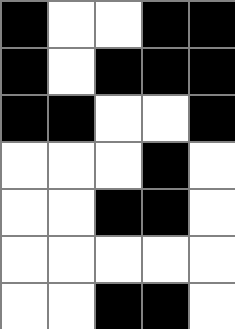[["black", "white", "white", "black", "black"], ["black", "white", "black", "black", "black"], ["black", "black", "white", "white", "black"], ["white", "white", "white", "black", "white"], ["white", "white", "black", "black", "white"], ["white", "white", "white", "white", "white"], ["white", "white", "black", "black", "white"]]